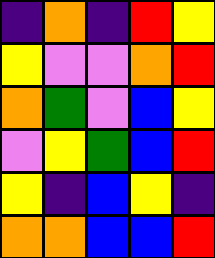[["indigo", "orange", "indigo", "red", "yellow"], ["yellow", "violet", "violet", "orange", "red"], ["orange", "green", "violet", "blue", "yellow"], ["violet", "yellow", "green", "blue", "red"], ["yellow", "indigo", "blue", "yellow", "indigo"], ["orange", "orange", "blue", "blue", "red"]]